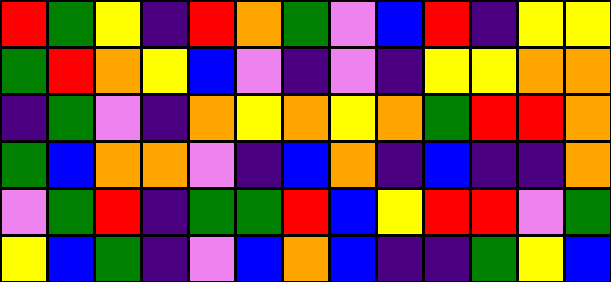[["red", "green", "yellow", "indigo", "red", "orange", "green", "violet", "blue", "red", "indigo", "yellow", "yellow"], ["green", "red", "orange", "yellow", "blue", "violet", "indigo", "violet", "indigo", "yellow", "yellow", "orange", "orange"], ["indigo", "green", "violet", "indigo", "orange", "yellow", "orange", "yellow", "orange", "green", "red", "red", "orange"], ["green", "blue", "orange", "orange", "violet", "indigo", "blue", "orange", "indigo", "blue", "indigo", "indigo", "orange"], ["violet", "green", "red", "indigo", "green", "green", "red", "blue", "yellow", "red", "red", "violet", "green"], ["yellow", "blue", "green", "indigo", "violet", "blue", "orange", "blue", "indigo", "indigo", "green", "yellow", "blue"]]